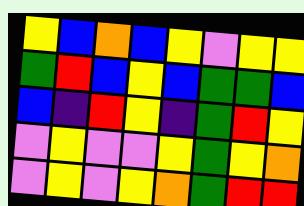[["yellow", "blue", "orange", "blue", "yellow", "violet", "yellow", "yellow"], ["green", "red", "blue", "yellow", "blue", "green", "green", "blue"], ["blue", "indigo", "red", "yellow", "indigo", "green", "red", "yellow"], ["violet", "yellow", "violet", "violet", "yellow", "green", "yellow", "orange"], ["violet", "yellow", "violet", "yellow", "orange", "green", "red", "red"]]